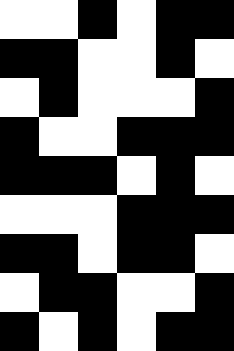[["white", "white", "black", "white", "black", "black"], ["black", "black", "white", "white", "black", "white"], ["white", "black", "white", "white", "white", "black"], ["black", "white", "white", "black", "black", "black"], ["black", "black", "black", "white", "black", "white"], ["white", "white", "white", "black", "black", "black"], ["black", "black", "white", "black", "black", "white"], ["white", "black", "black", "white", "white", "black"], ["black", "white", "black", "white", "black", "black"]]